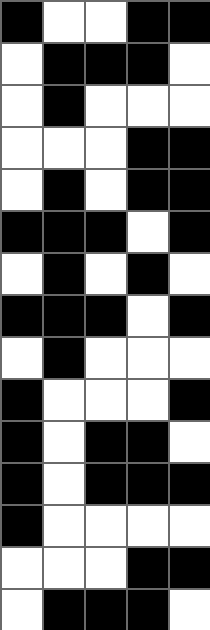[["black", "white", "white", "black", "black"], ["white", "black", "black", "black", "white"], ["white", "black", "white", "white", "white"], ["white", "white", "white", "black", "black"], ["white", "black", "white", "black", "black"], ["black", "black", "black", "white", "black"], ["white", "black", "white", "black", "white"], ["black", "black", "black", "white", "black"], ["white", "black", "white", "white", "white"], ["black", "white", "white", "white", "black"], ["black", "white", "black", "black", "white"], ["black", "white", "black", "black", "black"], ["black", "white", "white", "white", "white"], ["white", "white", "white", "black", "black"], ["white", "black", "black", "black", "white"]]